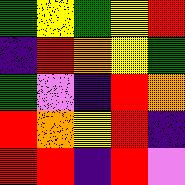[["green", "yellow", "green", "yellow", "red"], ["indigo", "red", "orange", "yellow", "green"], ["green", "violet", "indigo", "red", "orange"], ["red", "orange", "yellow", "red", "indigo"], ["red", "red", "indigo", "red", "violet"]]